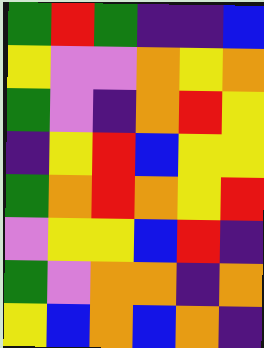[["green", "red", "green", "indigo", "indigo", "blue"], ["yellow", "violet", "violet", "orange", "yellow", "orange"], ["green", "violet", "indigo", "orange", "red", "yellow"], ["indigo", "yellow", "red", "blue", "yellow", "yellow"], ["green", "orange", "red", "orange", "yellow", "red"], ["violet", "yellow", "yellow", "blue", "red", "indigo"], ["green", "violet", "orange", "orange", "indigo", "orange"], ["yellow", "blue", "orange", "blue", "orange", "indigo"]]